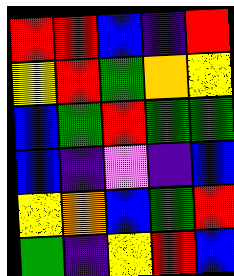[["red", "red", "blue", "indigo", "red"], ["yellow", "red", "green", "orange", "yellow"], ["blue", "green", "red", "green", "green"], ["blue", "indigo", "violet", "indigo", "blue"], ["yellow", "orange", "blue", "green", "red"], ["green", "indigo", "yellow", "red", "blue"]]